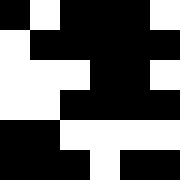[["black", "white", "black", "black", "black", "white"], ["white", "black", "black", "black", "black", "black"], ["white", "white", "white", "black", "black", "white"], ["white", "white", "black", "black", "black", "black"], ["black", "black", "white", "white", "white", "white"], ["black", "black", "black", "white", "black", "black"]]